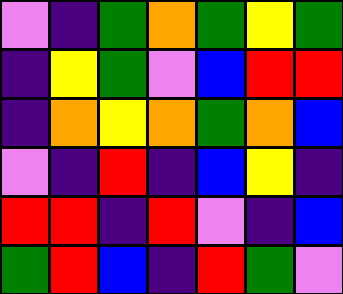[["violet", "indigo", "green", "orange", "green", "yellow", "green"], ["indigo", "yellow", "green", "violet", "blue", "red", "red"], ["indigo", "orange", "yellow", "orange", "green", "orange", "blue"], ["violet", "indigo", "red", "indigo", "blue", "yellow", "indigo"], ["red", "red", "indigo", "red", "violet", "indigo", "blue"], ["green", "red", "blue", "indigo", "red", "green", "violet"]]